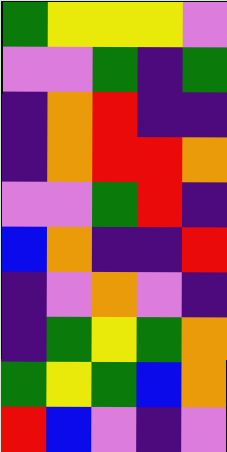[["green", "yellow", "yellow", "yellow", "violet"], ["violet", "violet", "green", "indigo", "green"], ["indigo", "orange", "red", "indigo", "indigo"], ["indigo", "orange", "red", "red", "orange"], ["violet", "violet", "green", "red", "indigo"], ["blue", "orange", "indigo", "indigo", "red"], ["indigo", "violet", "orange", "violet", "indigo"], ["indigo", "green", "yellow", "green", "orange"], ["green", "yellow", "green", "blue", "orange"], ["red", "blue", "violet", "indigo", "violet"]]